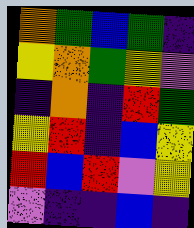[["orange", "green", "blue", "green", "indigo"], ["yellow", "orange", "green", "yellow", "violet"], ["indigo", "orange", "indigo", "red", "green"], ["yellow", "red", "indigo", "blue", "yellow"], ["red", "blue", "red", "violet", "yellow"], ["violet", "indigo", "indigo", "blue", "indigo"]]